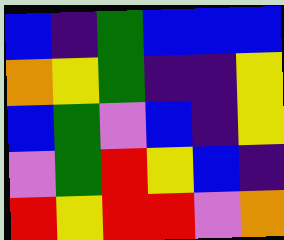[["blue", "indigo", "green", "blue", "blue", "blue"], ["orange", "yellow", "green", "indigo", "indigo", "yellow"], ["blue", "green", "violet", "blue", "indigo", "yellow"], ["violet", "green", "red", "yellow", "blue", "indigo"], ["red", "yellow", "red", "red", "violet", "orange"]]